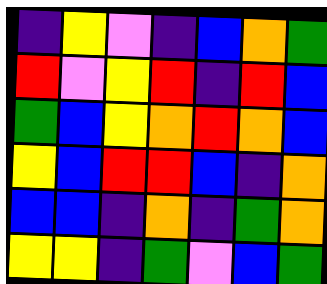[["indigo", "yellow", "violet", "indigo", "blue", "orange", "green"], ["red", "violet", "yellow", "red", "indigo", "red", "blue"], ["green", "blue", "yellow", "orange", "red", "orange", "blue"], ["yellow", "blue", "red", "red", "blue", "indigo", "orange"], ["blue", "blue", "indigo", "orange", "indigo", "green", "orange"], ["yellow", "yellow", "indigo", "green", "violet", "blue", "green"]]